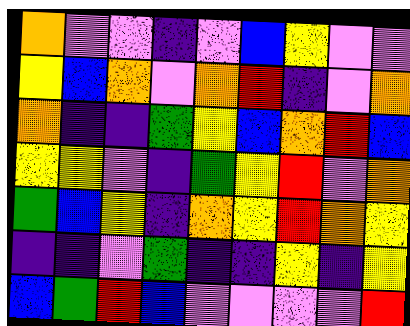[["orange", "violet", "violet", "indigo", "violet", "blue", "yellow", "violet", "violet"], ["yellow", "blue", "orange", "violet", "orange", "red", "indigo", "violet", "orange"], ["orange", "indigo", "indigo", "green", "yellow", "blue", "orange", "red", "blue"], ["yellow", "yellow", "violet", "indigo", "green", "yellow", "red", "violet", "orange"], ["green", "blue", "yellow", "indigo", "orange", "yellow", "red", "orange", "yellow"], ["indigo", "indigo", "violet", "green", "indigo", "indigo", "yellow", "indigo", "yellow"], ["blue", "green", "red", "blue", "violet", "violet", "violet", "violet", "red"]]